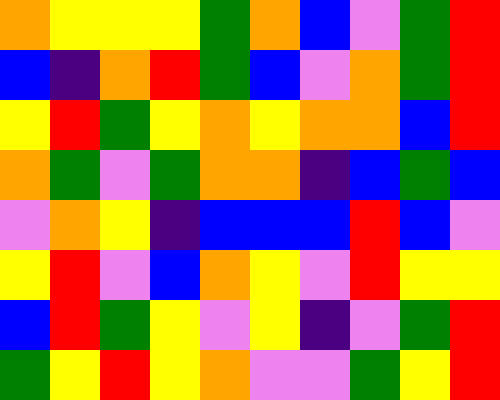[["orange", "yellow", "yellow", "yellow", "green", "orange", "blue", "violet", "green", "red"], ["blue", "indigo", "orange", "red", "green", "blue", "violet", "orange", "green", "red"], ["yellow", "red", "green", "yellow", "orange", "yellow", "orange", "orange", "blue", "red"], ["orange", "green", "violet", "green", "orange", "orange", "indigo", "blue", "green", "blue"], ["violet", "orange", "yellow", "indigo", "blue", "blue", "blue", "red", "blue", "violet"], ["yellow", "red", "violet", "blue", "orange", "yellow", "violet", "red", "yellow", "yellow"], ["blue", "red", "green", "yellow", "violet", "yellow", "indigo", "violet", "green", "red"], ["green", "yellow", "red", "yellow", "orange", "violet", "violet", "green", "yellow", "red"]]